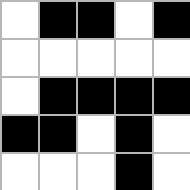[["white", "black", "black", "white", "black"], ["white", "white", "white", "white", "white"], ["white", "black", "black", "black", "black"], ["black", "black", "white", "black", "white"], ["white", "white", "white", "black", "white"]]